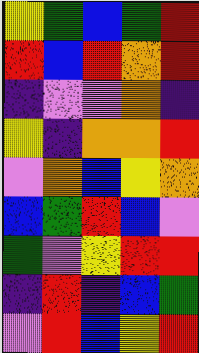[["yellow", "green", "blue", "green", "red"], ["red", "blue", "red", "orange", "red"], ["indigo", "violet", "violet", "orange", "indigo"], ["yellow", "indigo", "orange", "orange", "red"], ["violet", "orange", "blue", "yellow", "orange"], ["blue", "green", "red", "blue", "violet"], ["green", "violet", "yellow", "red", "red"], ["indigo", "red", "indigo", "blue", "green"], ["violet", "red", "blue", "yellow", "red"]]